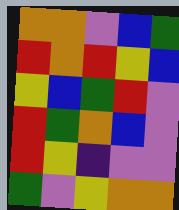[["orange", "orange", "violet", "blue", "green"], ["red", "orange", "red", "yellow", "blue"], ["yellow", "blue", "green", "red", "violet"], ["red", "green", "orange", "blue", "violet"], ["red", "yellow", "indigo", "violet", "violet"], ["green", "violet", "yellow", "orange", "orange"]]